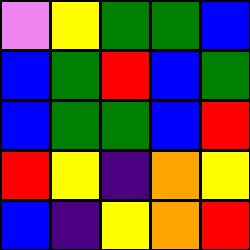[["violet", "yellow", "green", "green", "blue"], ["blue", "green", "red", "blue", "green"], ["blue", "green", "green", "blue", "red"], ["red", "yellow", "indigo", "orange", "yellow"], ["blue", "indigo", "yellow", "orange", "red"]]